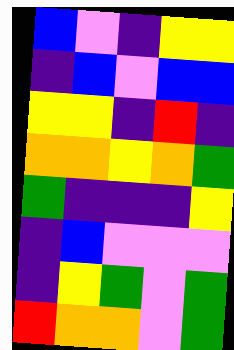[["blue", "violet", "indigo", "yellow", "yellow"], ["indigo", "blue", "violet", "blue", "blue"], ["yellow", "yellow", "indigo", "red", "indigo"], ["orange", "orange", "yellow", "orange", "green"], ["green", "indigo", "indigo", "indigo", "yellow"], ["indigo", "blue", "violet", "violet", "violet"], ["indigo", "yellow", "green", "violet", "green"], ["red", "orange", "orange", "violet", "green"]]